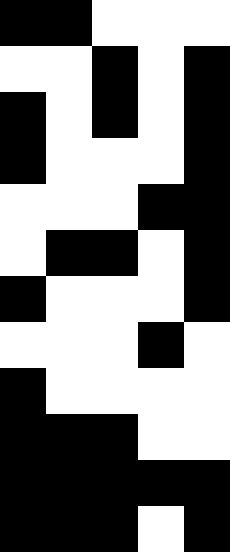[["black", "black", "white", "white", "white"], ["white", "white", "black", "white", "black"], ["black", "white", "black", "white", "black"], ["black", "white", "white", "white", "black"], ["white", "white", "white", "black", "black"], ["white", "black", "black", "white", "black"], ["black", "white", "white", "white", "black"], ["white", "white", "white", "black", "white"], ["black", "white", "white", "white", "white"], ["black", "black", "black", "white", "white"], ["black", "black", "black", "black", "black"], ["black", "black", "black", "white", "black"]]